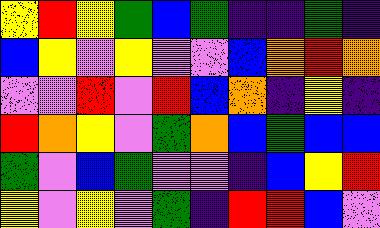[["yellow", "red", "yellow", "green", "blue", "green", "indigo", "indigo", "green", "indigo"], ["blue", "yellow", "violet", "yellow", "violet", "violet", "blue", "orange", "red", "orange"], ["violet", "violet", "red", "violet", "red", "blue", "orange", "indigo", "yellow", "indigo"], ["red", "orange", "yellow", "violet", "green", "orange", "blue", "green", "blue", "blue"], ["green", "violet", "blue", "green", "violet", "violet", "indigo", "blue", "yellow", "red"], ["yellow", "violet", "yellow", "violet", "green", "indigo", "red", "red", "blue", "violet"]]